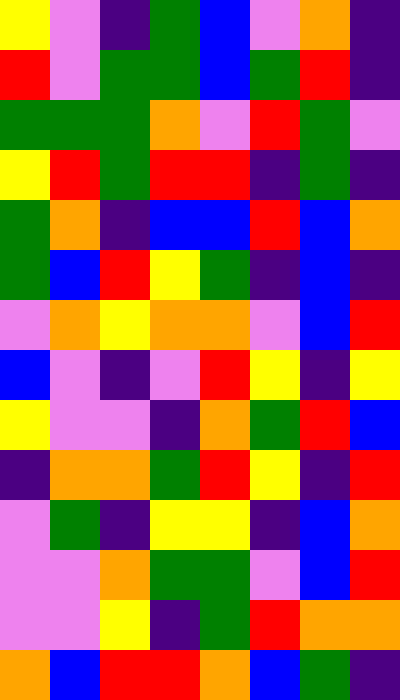[["yellow", "violet", "indigo", "green", "blue", "violet", "orange", "indigo"], ["red", "violet", "green", "green", "blue", "green", "red", "indigo"], ["green", "green", "green", "orange", "violet", "red", "green", "violet"], ["yellow", "red", "green", "red", "red", "indigo", "green", "indigo"], ["green", "orange", "indigo", "blue", "blue", "red", "blue", "orange"], ["green", "blue", "red", "yellow", "green", "indigo", "blue", "indigo"], ["violet", "orange", "yellow", "orange", "orange", "violet", "blue", "red"], ["blue", "violet", "indigo", "violet", "red", "yellow", "indigo", "yellow"], ["yellow", "violet", "violet", "indigo", "orange", "green", "red", "blue"], ["indigo", "orange", "orange", "green", "red", "yellow", "indigo", "red"], ["violet", "green", "indigo", "yellow", "yellow", "indigo", "blue", "orange"], ["violet", "violet", "orange", "green", "green", "violet", "blue", "red"], ["violet", "violet", "yellow", "indigo", "green", "red", "orange", "orange"], ["orange", "blue", "red", "red", "orange", "blue", "green", "indigo"]]